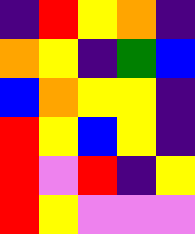[["indigo", "red", "yellow", "orange", "indigo"], ["orange", "yellow", "indigo", "green", "blue"], ["blue", "orange", "yellow", "yellow", "indigo"], ["red", "yellow", "blue", "yellow", "indigo"], ["red", "violet", "red", "indigo", "yellow"], ["red", "yellow", "violet", "violet", "violet"]]